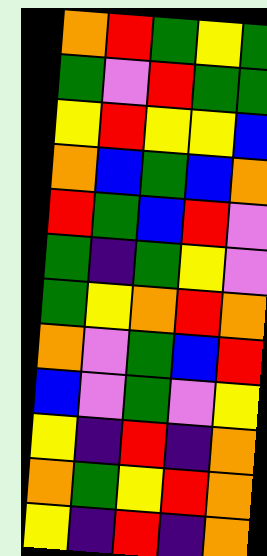[["orange", "red", "green", "yellow", "green"], ["green", "violet", "red", "green", "green"], ["yellow", "red", "yellow", "yellow", "blue"], ["orange", "blue", "green", "blue", "orange"], ["red", "green", "blue", "red", "violet"], ["green", "indigo", "green", "yellow", "violet"], ["green", "yellow", "orange", "red", "orange"], ["orange", "violet", "green", "blue", "red"], ["blue", "violet", "green", "violet", "yellow"], ["yellow", "indigo", "red", "indigo", "orange"], ["orange", "green", "yellow", "red", "orange"], ["yellow", "indigo", "red", "indigo", "orange"]]